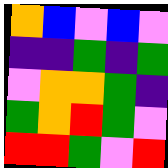[["orange", "blue", "violet", "blue", "violet"], ["indigo", "indigo", "green", "indigo", "green"], ["violet", "orange", "orange", "green", "indigo"], ["green", "orange", "red", "green", "violet"], ["red", "red", "green", "violet", "red"]]